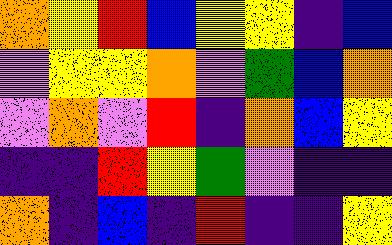[["orange", "yellow", "red", "blue", "yellow", "yellow", "indigo", "blue"], ["violet", "yellow", "yellow", "orange", "violet", "green", "blue", "orange"], ["violet", "orange", "violet", "red", "indigo", "orange", "blue", "yellow"], ["indigo", "indigo", "red", "yellow", "green", "violet", "indigo", "indigo"], ["orange", "indigo", "blue", "indigo", "red", "indigo", "indigo", "yellow"]]